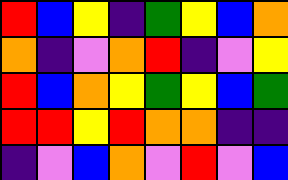[["red", "blue", "yellow", "indigo", "green", "yellow", "blue", "orange"], ["orange", "indigo", "violet", "orange", "red", "indigo", "violet", "yellow"], ["red", "blue", "orange", "yellow", "green", "yellow", "blue", "green"], ["red", "red", "yellow", "red", "orange", "orange", "indigo", "indigo"], ["indigo", "violet", "blue", "orange", "violet", "red", "violet", "blue"]]